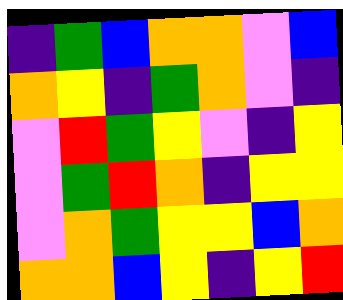[["indigo", "green", "blue", "orange", "orange", "violet", "blue"], ["orange", "yellow", "indigo", "green", "orange", "violet", "indigo"], ["violet", "red", "green", "yellow", "violet", "indigo", "yellow"], ["violet", "green", "red", "orange", "indigo", "yellow", "yellow"], ["violet", "orange", "green", "yellow", "yellow", "blue", "orange"], ["orange", "orange", "blue", "yellow", "indigo", "yellow", "red"]]